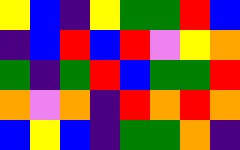[["yellow", "blue", "indigo", "yellow", "green", "green", "red", "blue"], ["indigo", "blue", "red", "blue", "red", "violet", "yellow", "orange"], ["green", "indigo", "green", "red", "blue", "green", "green", "red"], ["orange", "violet", "orange", "indigo", "red", "orange", "red", "orange"], ["blue", "yellow", "blue", "indigo", "green", "green", "orange", "indigo"]]